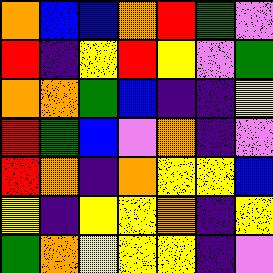[["orange", "blue", "blue", "orange", "red", "green", "violet"], ["red", "indigo", "yellow", "red", "yellow", "violet", "green"], ["orange", "orange", "green", "blue", "indigo", "indigo", "yellow"], ["red", "green", "blue", "violet", "orange", "indigo", "violet"], ["red", "orange", "indigo", "orange", "yellow", "yellow", "blue"], ["yellow", "indigo", "yellow", "yellow", "orange", "indigo", "yellow"], ["green", "orange", "yellow", "yellow", "yellow", "indigo", "violet"]]